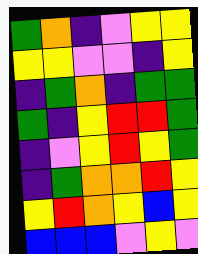[["green", "orange", "indigo", "violet", "yellow", "yellow"], ["yellow", "yellow", "violet", "violet", "indigo", "yellow"], ["indigo", "green", "orange", "indigo", "green", "green"], ["green", "indigo", "yellow", "red", "red", "green"], ["indigo", "violet", "yellow", "red", "yellow", "green"], ["indigo", "green", "orange", "orange", "red", "yellow"], ["yellow", "red", "orange", "yellow", "blue", "yellow"], ["blue", "blue", "blue", "violet", "yellow", "violet"]]